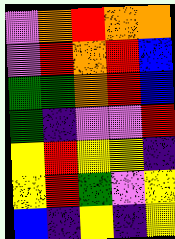[["violet", "orange", "red", "orange", "orange"], ["violet", "red", "orange", "red", "blue"], ["green", "green", "orange", "red", "blue"], ["green", "indigo", "violet", "violet", "red"], ["yellow", "red", "yellow", "yellow", "indigo"], ["yellow", "red", "green", "violet", "yellow"], ["blue", "indigo", "yellow", "indigo", "yellow"]]